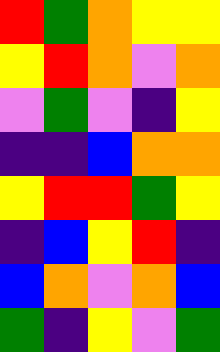[["red", "green", "orange", "yellow", "yellow"], ["yellow", "red", "orange", "violet", "orange"], ["violet", "green", "violet", "indigo", "yellow"], ["indigo", "indigo", "blue", "orange", "orange"], ["yellow", "red", "red", "green", "yellow"], ["indigo", "blue", "yellow", "red", "indigo"], ["blue", "orange", "violet", "orange", "blue"], ["green", "indigo", "yellow", "violet", "green"]]